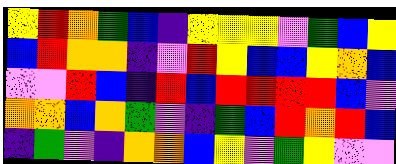[["yellow", "red", "orange", "green", "blue", "indigo", "yellow", "yellow", "yellow", "violet", "green", "blue", "yellow"], ["blue", "red", "orange", "orange", "indigo", "violet", "red", "yellow", "blue", "blue", "yellow", "orange", "blue"], ["violet", "violet", "red", "blue", "indigo", "red", "blue", "red", "red", "red", "red", "blue", "violet"], ["orange", "orange", "blue", "orange", "green", "violet", "indigo", "green", "blue", "red", "orange", "red", "blue"], ["indigo", "green", "violet", "indigo", "orange", "orange", "blue", "yellow", "violet", "green", "yellow", "violet", "violet"]]